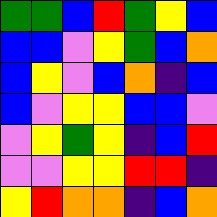[["green", "green", "blue", "red", "green", "yellow", "blue"], ["blue", "blue", "violet", "yellow", "green", "blue", "orange"], ["blue", "yellow", "violet", "blue", "orange", "indigo", "blue"], ["blue", "violet", "yellow", "yellow", "blue", "blue", "violet"], ["violet", "yellow", "green", "yellow", "indigo", "blue", "red"], ["violet", "violet", "yellow", "yellow", "red", "red", "indigo"], ["yellow", "red", "orange", "orange", "indigo", "blue", "orange"]]